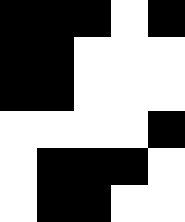[["black", "black", "black", "white", "black"], ["black", "black", "white", "white", "white"], ["black", "black", "white", "white", "white"], ["white", "white", "white", "white", "black"], ["white", "black", "black", "black", "white"], ["white", "black", "black", "white", "white"]]